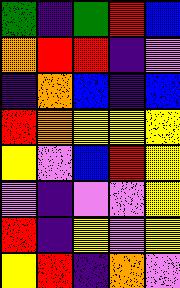[["green", "indigo", "green", "red", "blue"], ["orange", "red", "red", "indigo", "violet"], ["indigo", "orange", "blue", "indigo", "blue"], ["red", "orange", "yellow", "yellow", "yellow"], ["yellow", "violet", "blue", "red", "yellow"], ["violet", "indigo", "violet", "violet", "yellow"], ["red", "indigo", "yellow", "violet", "yellow"], ["yellow", "red", "indigo", "orange", "violet"]]